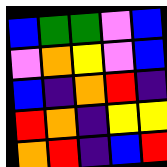[["blue", "green", "green", "violet", "blue"], ["violet", "orange", "yellow", "violet", "blue"], ["blue", "indigo", "orange", "red", "indigo"], ["red", "orange", "indigo", "yellow", "yellow"], ["orange", "red", "indigo", "blue", "red"]]